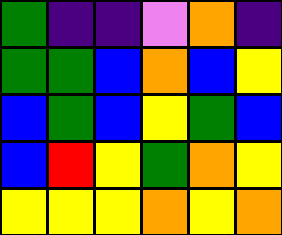[["green", "indigo", "indigo", "violet", "orange", "indigo"], ["green", "green", "blue", "orange", "blue", "yellow"], ["blue", "green", "blue", "yellow", "green", "blue"], ["blue", "red", "yellow", "green", "orange", "yellow"], ["yellow", "yellow", "yellow", "orange", "yellow", "orange"]]